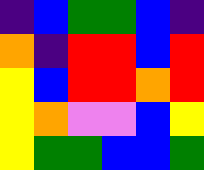[["indigo", "blue", "green", "green", "blue", "indigo"], ["orange", "indigo", "red", "red", "blue", "red"], ["yellow", "blue", "red", "red", "orange", "red"], ["yellow", "orange", "violet", "violet", "blue", "yellow"], ["yellow", "green", "green", "blue", "blue", "green"]]